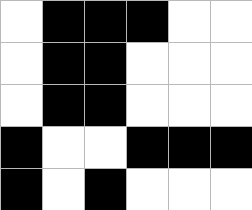[["white", "black", "black", "black", "white", "white"], ["white", "black", "black", "white", "white", "white"], ["white", "black", "black", "white", "white", "white"], ["black", "white", "white", "black", "black", "black"], ["black", "white", "black", "white", "white", "white"]]